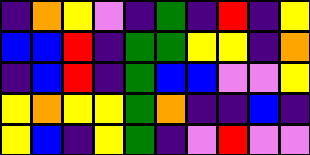[["indigo", "orange", "yellow", "violet", "indigo", "green", "indigo", "red", "indigo", "yellow"], ["blue", "blue", "red", "indigo", "green", "green", "yellow", "yellow", "indigo", "orange"], ["indigo", "blue", "red", "indigo", "green", "blue", "blue", "violet", "violet", "yellow"], ["yellow", "orange", "yellow", "yellow", "green", "orange", "indigo", "indigo", "blue", "indigo"], ["yellow", "blue", "indigo", "yellow", "green", "indigo", "violet", "red", "violet", "violet"]]